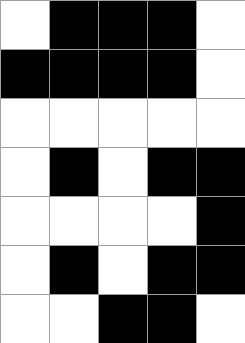[["white", "black", "black", "black", "white"], ["black", "black", "black", "black", "white"], ["white", "white", "white", "white", "white"], ["white", "black", "white", "black", "black"], ["white", "white", "white", "white", "black"], ["white", "black", "white", "black", "black"], ["white", "white", "black", "black", "white"]]